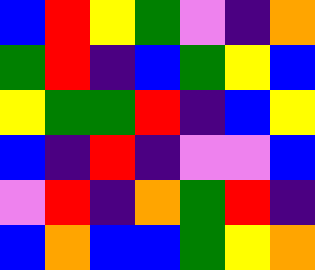[["blue", "red", "yellow", "green", "violet", "indigo", "orange"], ["green", "red", "indigo", "blue", "green", "yellow", "blue"], ["yellow", "green", "green", "red", "indigo", "blue", "yellow"], ["blue", "indigo", "red", "indigo", "violet", "violet", "blue"], ["violet", "red", "indigo", "orange", "green", "red", "indigo"], ["blue", "orange", "blue", "blue", "green", "yellow", "orange"]]